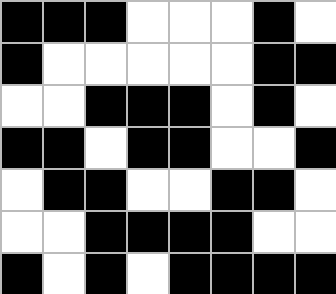[["black", "black", "black", "white", "white", "white", "black", "white"], ["black", "white", "white", "white", "white", "white", "black", "black"], ["white", "white", "black", "black", "black", "white", "black", "white"], ["black", "black", "white", "black", "black", "white", "white", "black"], ["white", "black", "black", "white", "white", "black", "black", "white"], ["white", "white", "black", "black", "black", "black", "white", "white"], ["black", "white", "black", "white", "black", "black", "black", "black"]]